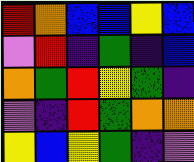[["red", "orange", "blue", "blue", "yellow", "blue"], ["violet", "red", "indigo", "green", "indigo", "blue"], ["orange", "green", "red", "yellow", "green", "indigo"], ["violet", "indigo", "red", "green", "orange", "orange"], ["yellow", "blue", "yellow", "green", "indigo", "violet"]]